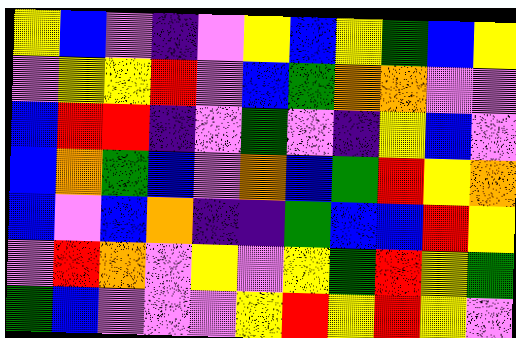[["yellow", "blue", "violet", "indigo", "violet", "yellow", "blue", "yellow", "green", "blue", "yellow"], ["violet", "yellow", "yellow", "red", "violet", "blue", "green", "orange", "orange", "violet", "violet"], ["blue", "red", "red", "indigo", "violet", "green", "violet", "indigo", "yellow", "blue", "violet"], ["blue", "orange", "green", "blue", "violet", "orange", "blue", "green", "red", "yellow", "orange"], ["blue", "violet", "blue", "orange", "indigo", "indigo", "green", "blue", "blue", "red", "yellow"], ["violet", "red", "orange", "violet", "yellow", "violet", "yellow", "green", "red", "yellow", "green"], ["green", "blue", "violet", "violet", "violet", "yellow", "red", "yellow", "red", "yellow", "violet"]]